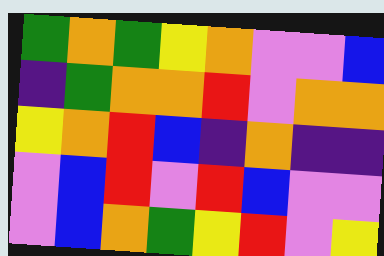[["green", "orange", "green", "yellow", "orange", "violet", "violet", "blue"], ["indigo", "green", "orange", "orange", "red", "violet", "orange", "orange"], ["yellow", "orange", "red", "blue", "indigo", "orange", "indigo", "indigo"], ["violet", "blue", "red", "violet", "red", "blue", "violet", "violet"], ["violet", "blue", "orange", "green", "yellow", "red", "violet", "yellow"]]